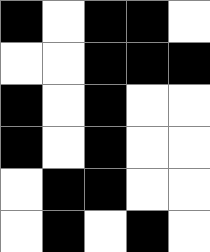[["black", "white", "black", "black", "white"], ["white", "white", "black", "black", "black"], ["black", "white", "black", "white", "white"], ["black", "white", "black", "white", "white"], ["white", "black", "black", "white", "white"], ["white", "black", "white", "black", "white"]]